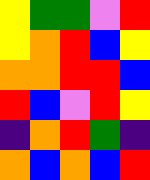[["yellow", "green", "green", "violet", "red"], ["yellow", "orange", "red", "blue", "yellow"], ["orange", "orange", "red", "red", "blue"], ["red", "blue", "violet", "red", "yellow"], ["indigo", "orange", "red", "green", "indigo"], ["orange", "blue", "orange", "blue", "red"]]